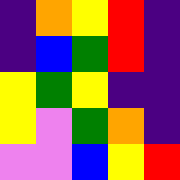[["indigo", "orange", "yellow", "red", "indigo"], ["indigo", "blue", "green", "red", "indigo"], ["yellow", "green", "yellow", "indigo", "indigo"], ["yellow", "violet", "green", "orange", "indigo"], ["violet", "violet", "blue", "yellow", "red"]]